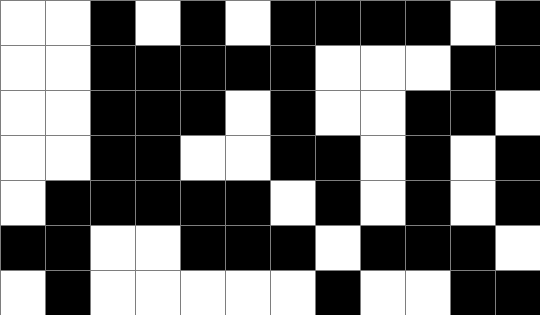[["white", "white", "black", "white", "black", "white", "black", "black", "black", "black", "white", "black"], ["white", "white", "black", "black", "black", "black", "black", "white", "white", "white", "black", "black"], ["white", "white", "black", "black", "black", "white", "black", "white", "white", "black", "black", "white"], ["white", "white", "black", "black", "white", "white", "black", "black", "white", "black", "white", "black"], ["white", "black", "black", "black", "black", "black", "white", "black", "white", "black", "white", "black"], ["black", "black", "white", "white", "black", "black", "black", "white", "black", "black", "black", "white"], ["white", "black", "white", "white", "white", "white", "white", "black", "white", "white", "black", "black"]]